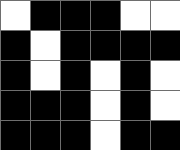[["white", "black", "black", "black", "white", "white"], ["black", "white", "black", "black", "black", "black"], ["black", "white", "black", "white", "black", "white"], ["black", "black", "black", "white", "black", "white"], ["black", "black", "black", "white", "black", "black"]]